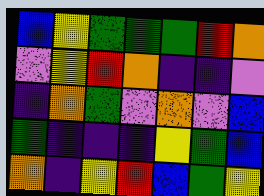[["blue", "yellow", "green", "green", "green", "red", "orange"], ["violet", "yellow", "red", "orange", "indigo", "indigo", "violet"], ["indigo", "orange", "green", "violet", "orange", "violet", "blue"], ["green", "indigo", "indigo", "indigo", "yellow", "green", "blue"], ["orange", "indigo", "yellow", "red", "blue", "green", "yellow"]]